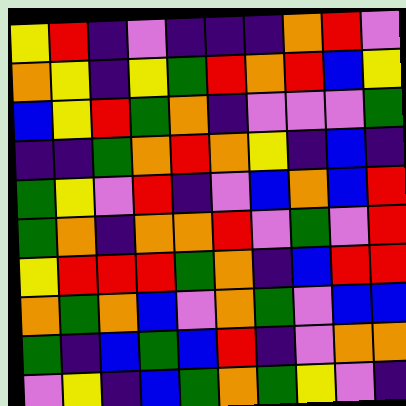[["yellow", "red", "indigo", "violet", "indigo", "indigo", "indigo", "orange", "red", "violet"], ["orange", "yellow", "indigo", "yellow", "green", "red", "orange", "red", "blue", "yellow"], ["blue", "yellow", "red", "green", "orange", "indigo", "violet", "violet", "violet", "green"], ["indigo", "indigo", "green", "orange", "red", "orange", "yellow", "indigo", "blue", "indigo"], ["green", "yellow", "violet", "red", "indigo", "violet", "blue", "orange", "blue", "red"], ["green", "orange", "indigo", "orange", "orange", "red", "violet", "green", "violet", "red"], ["yellow", "red", "red", "red", "green", "orange", "indigo", "blue", "red", "red"], ["orange", "green", "orange", "blue", "violet", "orange", "green", "violet", "blue", "blue"], ["green", "indigo", "blue", "green", "blue", "red", "indigo", "violet", "orange", "orange"], ["violet", "yellow", "indigo", "blue", "green", "orange", "green", "yellow", "violet", "indigo"]]